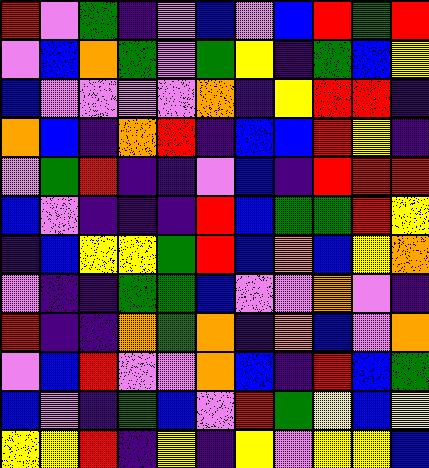[["red", "violet", "green", "indigo", "violet", "blue", "violet", "blue", "red", "green", "red"], ["violet", "blue", "orange", "green", "violet", "green", "yellow", "indigo", "green", "blue", "yellow"], ["blue", "violet", "violet", "violet", "violet", "orange", "indigo", "yellow", "red", "red", "indigo"], ["orange", "blue", "indigo", "orange", "red", "indigo", "blue", "blue", "red", "yellow", "indigo"], ["violet", "green", "red", "indigo", "indigo", "violet", "blue", "indigo", "red", "red", "red"], ["blue", "violet", "indigo", "indigo", "indigo", "red", "blue", "green", "green", "red", "yellow"], ["indigo", "blue", "yellow", "yellow", "green", "red", "blue", "orange", "blue", "yellow", "orange"], ["violet", "indigo", "indigo", "green", "green", "blue", "violet", "violet", "orange", "violet", "indigo"], ["red", "indigo", "indigo", "orange", "green", "orange", "indigo", "orange", "blue", "violet", "orange"], ["violet", "blue", "red", "violet", "violet", "orange", "blue", "indigo", "red", "blue", "green"], ["blue", "violet", "indigo", "green", "blue", "violet", "red", "green", "yellow", "blue", "yellow"], ["yellow", "yellow", "red", "indigo", "yellow", "indigo", "yellow", "violet", "yellow", "yellow", "blue"]]